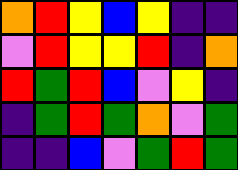[["orange", "red", "yellow", "blue", "yellow", "indigo", "indigo"], ["violet", "red", "yellow", "yellow", "red", "indigo", "orange"], ["red", "green", "red", "blue", "violet", "yellow", "indigo"], ["indigo", "green", "red", "green", "orange", "violet", "green"], ["indigo", "indigo", "blue", "violet", "green", "red", "green"]]